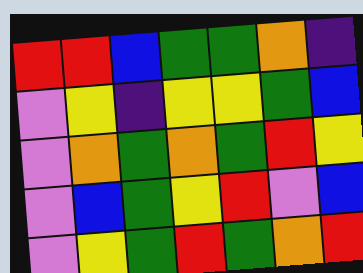[["red", "red", "blue", "green", "green", "orange", "indigo"], ["violet", "yellow", "indigo", "yellow", "yellow", "green", "blue"], ["violet", "orange", "green", "orange", "green", "red", "yellow"], ["violet", "blue", "green", "yellow", "red", "violet", "blue"], ["violet", "yellow", "green", "red", "green", "orange", "red"]]